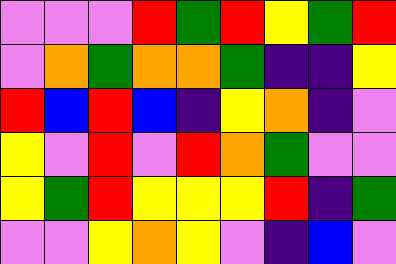[["violet", "violet", "violet", "red", "green", "red", "yellow", "green", "red"], ["violet", "orange", "green", "orange", "orange", "green", "indigo", "indigo", "yellow"], ["red", "blue", "red", "blue", "indigo", "yellow", "orange", "indigo", "violet"], ["yellow", "violet", "red", "violet", "red", "orange", "green", "violet", "violet"], ["yellow", "green", "red", "yellow", "yellow", "yellow", "red", "indigo", "green"], ["violet", "violet", "yellow", "orange", "yellow", "violet", "indigo", "blue", "violet"]]